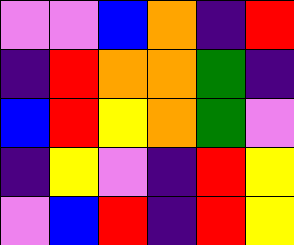[["violet", "violet", "blue", "orange", "indigo", "red"], ["indigo", "red", "orange", "orange", "green", "indigo"], ["blue", "red", "yellow", "orange", "green", "violet"], ["indigo", "yellow", "violet", "indigo", "red", "yellow"], ["violet", "blue", "red", "indigo", "red", "yellow"]]